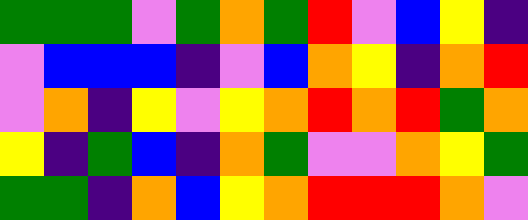[["green", "green", "green", "violet", "green", "orange", "green", "red", "violet", "blue", "yellow", "indigo"], ["violet", "blue", "blue", "blue", "indigo", "violet", "blue", "orange", "yellow", "indigo", "orange", "red"], ["violet", "orange", "indigo", "yellow", "violet", "yellow", "orange", "red", "orange", "red", "green", "orange"], ["yellow", "indigo", "green", "blue", "indigo", "orange", "green", "violet", "violet", "orange", "yellow", "green"], ["green", "green", "indigo", "orange", "blue", "yellow", "orange", "red", "red", "red", "orange", "violet"]]